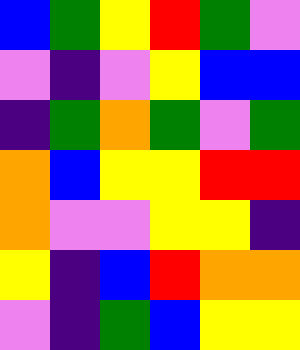[["blue", "green", "yellow", "red", "green", "violet"], ["violet", "indigo", "violet", "yellow", "blue", "blue"], ["indigo", "green", "orange", "green", "violet", "green"], ["orange", "blue", "yellow", "yellow", "red", "red"], ["orange", "violet", "violet", "yellow", "yellow", "indigo"], ["yellow", "indigo", "blue", "red", "orange", "orange"], ["violet", "indigo", "green", "blue", "yellow", "yellow"]]